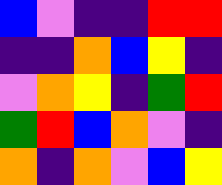[["blue", "violet", "indigo", "indigo", "red", "red"], ["indigo", "indigo", "orange", "blue", "yellow", "indigo"], ["violet", "orange", "yellow", "indigo", "green", "red"], ["green", "red", "blue", "orange", "violet", "indigo"], ["orange", "indigo", "orange", "violet", "blue", "yellow"]]